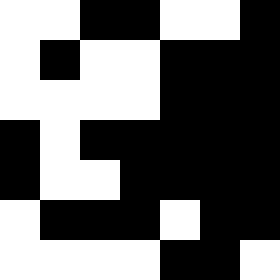[["white", "white", "black", "black", "white", "white", "black"], ["white", "black", "white", "white", "black", "black", "black"], ["white", "white", "white", "white", "black", "black", "black"], ["black", "white", "black", "black", "black", "black", "black"], ["black", "white", "white", "black", "black", "black", "black"], ["white", "black", "black", "black", "white", "black", "black"], ["white", "white", "white", "white", "black", "black", "white"]]